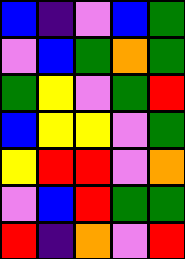[["blue", "indigo", "violet", "blue", "green"], ["violet", "blue", "green", "orange", "green"], ["green", "yellow", "violet", "green", "red"], ["blue", "yellow", "yellow", "violet", "green"], ["yellow", "red", "red", "violet", "orange"], ["violet", "blue", "red", "green", "green"], ["red", "indigo", "orange", "violet", "red"]]